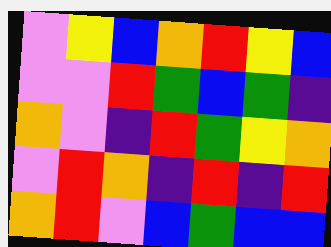[["violet", "yellow", "blue", "orange", "red", "yellow", "blue"], ["violet", "violet", "red", "green", "blue", "green", "indigo"], ["orange", "violet", "indigo", "red", "green", "yellow", "orange"], ["violet", "red", "orange", "indigo", "red", "indigo", "red"], ["orange", "red", "violet", "blue", "green", "blue", "blue"]]